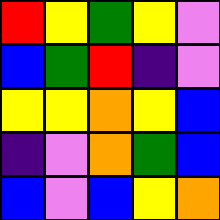[["red", "yellow", "green", "yellow", "violet"], ["blue", "green", "red", "indigo", "violet"], ["yellow", "yellow", "orange", "yellow", "blue"], ["indigo", "violet", "orange", "green", "blue"], ["blue", "violet", "blue", "yellow", "orange"]]